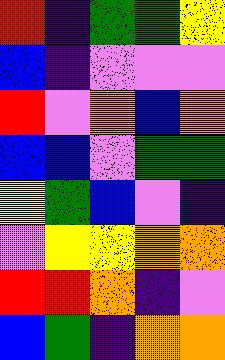[["red", "indigo", "green", "green", "yellow"], ["blue", "indigo", "violet", "violet", "violet"], ["red", "violet", "orange", "blue", "orange"], ["blue", "blue", "violet", "green", "green"], ["yellow", "green", "blue", "violet", "indigo"], ["violet", "yellow", "yellow", "orange", "orange"], ["red", "red", "orange", "indigo", "violet"], ["blue", "green", "indigo", "orange", "orange"]]